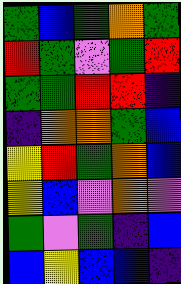[["green", "blue", "green", "orange", "green"], ["red", "green", "violet", "green", "red"], ["green", "green", "red", "red", "indigo"], ["indigo", "orange", "orange", "green", "blue"], ["yellow", "red", "green", "orange", "blue"], ["yellow", "blue", "violet", "orange", "violet"], ["green", "violet", "green", "indigo", "blue"], ["blue", "yellow", "blue", "blue", "indigo"]]